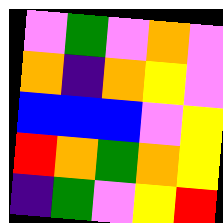[["violet", "green", "violet", "orange", "violet"], ["orange", "indigo", "orange", "yellow", "violet"], ["blue", "blue", "blue", "violet", "yellow"], ["red", "orange", "green", "orange", "yellow"], ["indigo", "green", "violet", "yellow", "red"]]